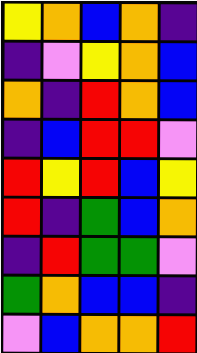[["yellow", "orange", "blue", "orange", "indigo"], ["indigo", "violet", "yellow", "orange", "blue"], ["orange", "indigo", "red", "orange", "blue"], ["indigo", "blue", "red", "red", "violet"], ["red", "yellow", "red", "blue", "yellow"], ["red", "indigo", "green", "blue", "orange"], ["indigo", "red", "green", "green", "violet"], ["green", "orange", "blue", "blue", "indigo"], ["violet", "blue", "orange", "orange", "red"]]